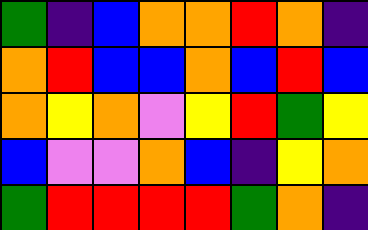[["green", "indigo", "blue", "orange", "orange", "red", "orange", "indigo"], ["orange", "red", "blue", "blue", "orange", "blue", "red", "blue"], ["orange", "yellow", "orange", "violet", "yellow", "red", "green", "yellow"], ["blue", "violet", "violet", "orange", "blue", "indigo", "yellow", "orange"], ["green", "red", "red", "red", "red", "green", "orange", "indigo"]]